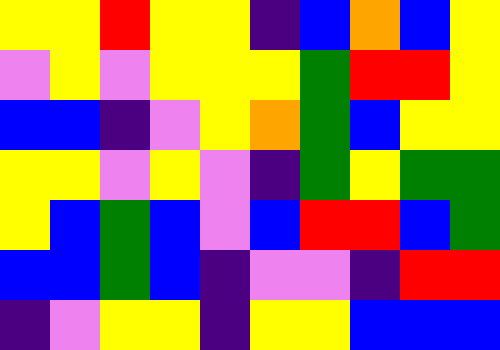[["yellow", "yellow", "red", "yellow", "yellow", "indigo", "blue", "orange", "blue", "yellow"], ["violet", "yellow", "violet", "yellow", "yellow", "yellow", "green", "red", "red", "yellow"], ["blue", "blue", "indigo", "violet", "yellow", "orange", "green", "blue", "yellow", "yellow"], ["yellow", "yellow", "violet", "yellow", "violet", "indigo", "green", "yellow", "green", "green"], ["yellow", "blue", "green", "blue", "violet", "blue", "red", "red", "blue", "green"], ["blue", "blue", "green", "blue", "indigo", "violet", "violet", "indigo", "red", "red"], ["indigo", "violet", "yellow", "yellow", "indigo", "yellow", "yellow", "blue", "blue", "blue"]]